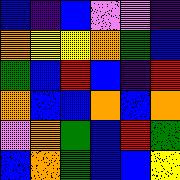[["blue", "indigo", "blue", "violet", "violet", "indigo"], ["orange", "yellow", "yellow", "orange", "green", "blue"], ["green", "blue", "red", "blue", "indigo", "red"], ["orange", "blue", "blue", "orange", "blue", "orange"], ["violet", "orange", "green", "blue", "red", "green"], ["blue", "orange", "green", "blue", "blue", "yellow"]]